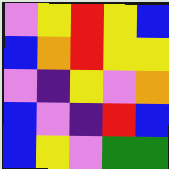[["violet", "yellow", "red", "yellow", "blue"], ["blue", "orange", "red", "yellow", "yellow"], ["violet", "indigo", "yellow", "violet", "orange"], ["blue", "violet", "indigo", "red", "blue"], ["blue", "yellow", "violet", "green", "green"]]